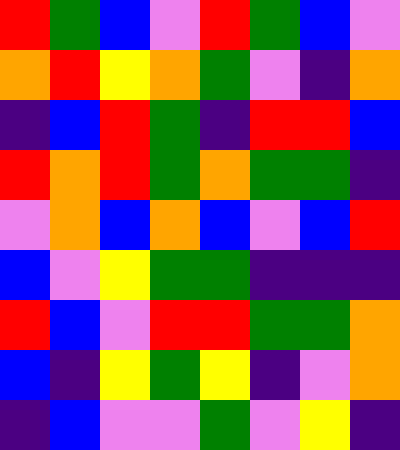[["red", "green", "blue", "violet", "red", "green", "blue", "violet"], ["orange", "red", "yellow", "orange", "green", "violet", "indigo", "orange"], ["indigo", "blue", "red", "green", "indigo", "red", "red", "blue"], ["red", "orange", "red", "green", "orange", "green", "green", "indigo"], ["violet", "orange", "blue", "orange", "blue", "violet", "blue", "red"], ["blue", "violet", "yellow", "green", "green", "indigo", "indigo", "indigo"], ["red", "blue", "violet", "red", "red", "green", "green", "orange"], ["blue", "indigo", "yellow", "green", "yellow", "indigo", "violet", "orange"], ["indigo", "blue", "violet", "violet", "green", "violet", "yellow", "indigo"]]